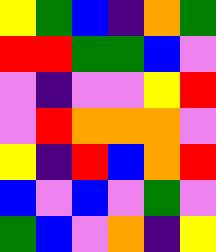[["yellow", "green", "blue", "indigo", "orange", "green"], ["red", "red", "green", "green", "blue", "violet"], ["violet", "indigo", "violet", "violet", "yellow", "red"], ["violet", "red", "orange", "orange", "orange", "violet"], ["yellow", "indigo", "red", "blue", "orange", "red"], ["blue", "violet", "blue", "violet", "green", "violet"], ["green", "blue", "violet", "orange", "indigo", "yellow"]]